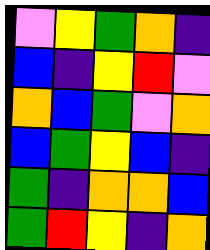[["violet", "yellow", "green", "orange", "indigo"], ["blue", "indigo", "yellow", "red", "violet"], ["orange", "blue", "green", "violet", "orange"], ["blue", "green", "yellow", "blue", "indigo"], ["green", "indigo", "orange", "orange", "blue"], ["green", "red", "yellow", "indigo", "orange"]]